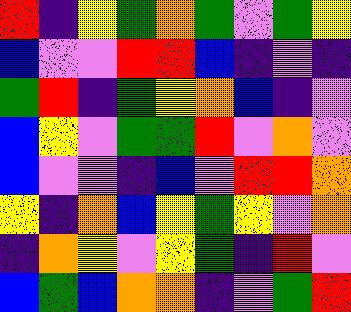[["red", "indigo", "yellow", "green", "orange", "green", "violet", "green", "yellow"], ["blue", "violet", "violet", "red", "red", "blue", "indigo", "violet", "indigo"], ["green", "red", "indigo", "green", "yellow", "orange", "blue", "indigo", "violet"], ["blue", "yellow", "violet", "green", "green", "red", "violet", "orange", "violet"], ["blue", "violet", "violet", "indigo", "blue", "violet", "red", "red", "orange"], ["yellow", "indigo", "orange", "blue", "yellow", "green", "yellow", "violet", "orange"], ["indigo", "orange", "yellow", "violet", "yellow", "green", "indigo", "red", "violet"], ["blue", "green", "blue", "orange", "orange", "indigo", "violet", "green", "red"]]